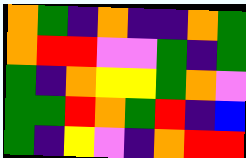[["orange", "green", "indigo", "orange", "indigo", "indigo", "orange", "green"], ["orange", "red", "red", "violet", "violet", "green", "indigo", "green"], ["green", "indigo", "orange", "yellow", "yellow", "green", "orange", "violet"], ["green", "green", "red", "orange", "green", "red", "indigo", "blue"], ["green", "indigo", "yellow", "violet", "indigo", "orange", "red", "red"]]